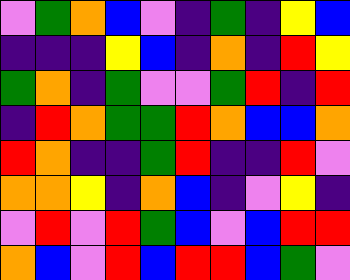[["violet", "green", "orange", "blue", "violet", "indigo", "green", "indigo", "yellow", "blue"], ["indigo", "indigo", "indigo", "yellow", "blue", "indigo", "orange", "indigo", "red", "yellow"], ["green", "orange", "indigo", "green", "violet", "violet", "green", "red", "indigo", "red"], ["indigo", "red", "orange", "green", "green", "red", "orange", "blue", "blue", "orange"], ["red", "orange", "indigo", "indigo", "green", "red", "indigo", "indigo", "red", "violet"], ["orange", "orange", "yellow", "indigo", "orange", "blue", "indigo", "violet", "yellow", "indigo"], ["violet", "red", "violet", "red", "green", "blue", "violet", "blue", "red", "red"], ["orange", "blue", "violet", "red", "blue", "red", "red", "blue", "green", "violet"]]